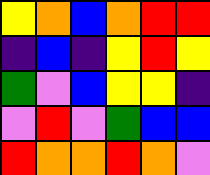[["yellow", "orange", "blue", "orange", "red", "red"], ["indigo", "blue", "indigo", "yellow", "red", "yellow"], ["green", "violet", "blue", "yellow", "yellow", "indigo"], ["violet", "red", "violet", "green", "blue", "blue"], ["red", "orange", "orange", "red", "orange", "violet"]]